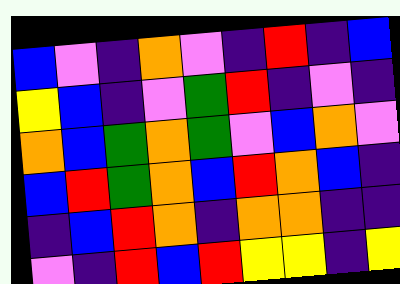[["blue", "violet", "indigo", "orange", "violet", "indigo", "red", "indigo", "blue"], ["yellow", "blue", "indigo", "violet", "green", "red", "indigo", "violet", "indigo"], ["orange", "blue", "green", "orange", "green", "violet", "blue", "orange", "violet"], ["blue", "red", "green", "orange", "blue", "red", "orange", "blue", "indigo"], ["indigo", "blue", "red", "orange", "indigo", "orange", "orange", "indigo", "indigo"], ["violet", "indigo", "red", "blue", "red", "yellow", "yellow", "indigo", "yellow"]]